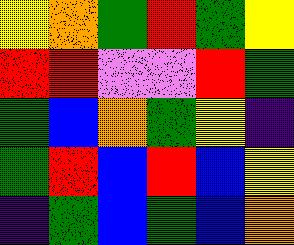[["yellow", "orange", "green", "red", "green", "yellow"], ["red", "red", "violet", "violet", "red", "green"], ["green", "blue", "orange", "green", "yellow", "indigo"], ["green", "red", "blue", "red", "blue", "yellow"], ["indigo", "green", "blue", "green", "blue", "orange"]]